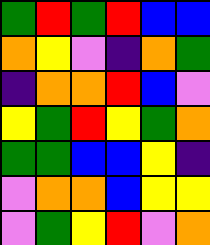[["green", "red", "green", "red", "blue", "blue"], ["orange", "yellow", "violet", "indigo", "orange", "green"], ["indigo", "orange", "orange", "red", "blue", "violet"], ["yellow", "green", "red", "yellow", "green", "orange"], ["green", "green", "blue", "blue", "yellow", "indigo"], ["violet", "orange", "orange", "blue", "yellow", "yellow"], ["violet", "green", "yellow", "red", "violet", "orange"]]